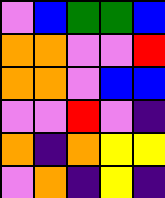[["violet", "blue", "green", "green", "blue"], ["orange", "orange", "violet", "violet", "red"], ["orange", "orange", "violet", "blue", "blue"], ["violet", "violet", "red", "violet", "indigo"], ["orange", "indigo", "orange", "yellow", "yellow"], ["violet", "orange", "indigo", "yellow", "indigo"]]